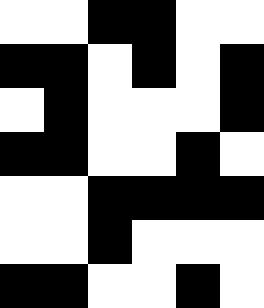[["white", "white", "black", "black", "white", "white"], ["black", "black", "white", "black", "white", "black"], ["white", "black", "white", "white", "white", "black"], ["black", "black", "white", "white", "black", "white"], ["white", "white", "black", "black", "black", "black"], ["white", "white", "black", "white", "white", "white"], ["black", "black", "white", "white", "black", "white"]]